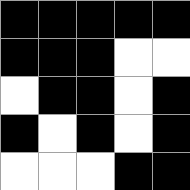[["black", "black", "black", "black", "black"], ["black", "black", "black", "white", "white"], ["white", "black", "black", "white", "black"], ["black", "white", "black", "white", "black"], ["white", "white", "white", "black", "black"]]